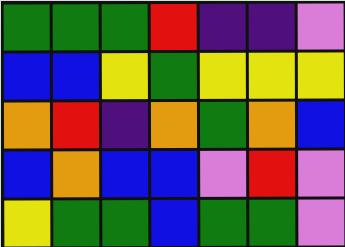[["green", "green", "green", "red", "indigo", "indigo", "violet"], ["blue", "blue", "yellow", "green", "yellow", "yellow", "yellow"], ["orange", "red", "indigo", "orange", "green", "orange", "blue"], ["blue", "orange", "blue", "blue", "violet", "red", "violet"], ["yellow", "green", "green", "blue", "green", "green", "violet"]]